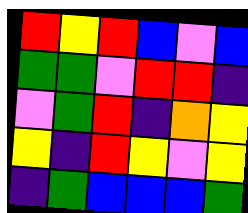[["red", "yellow", "red", "blue", "violet", "blue"], ["green", "green", "violet", "red", "red", "indigo"], ["violet", "green", "red", "indigo", "orange", "yellow"], ["yellow", "indigo", "red", "yellow", "violet", "yellow"], ["indigo", "green", "blue", "blue", "blue", "green"]]